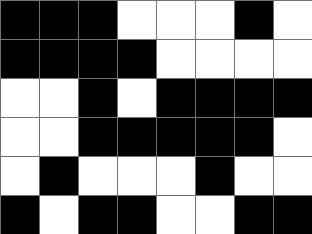[["black", "black", "black", "white", "white", "white", "black", "white"], ["black", "black", "black", "black", "white", "white", "white", "white"], ["white", "white", "black", "white", "black", "black", "black", "black"], ["white", "white", "black", "black", "black", "black", "black", "white"], ["white", "black", "white", "white", "white", "black", "white", "white"], ["black", "white", "black", "black", "white", "white", "black", "black"]]